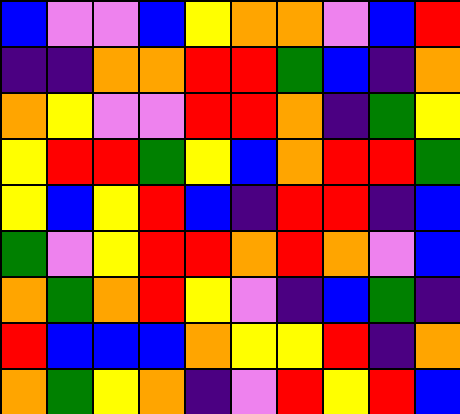[["blue", "violet", "violet", "blue", "yellow", "orange", "orange", "violet", "blue", "red"], ["indigo", "indigo", "orange", "orange", "red", "red", "green", "blue", "indigo", "orange"], ["orange", "yellow", "violet", "violet", "red", "red", "orange", "indigo", "green", "yellow"], ["yellow", "red", "red", "green", "yellow", "blue", "orange", "red", "red", "green"], ["yellow", "blue", "yellow", "red", "blue", "indigo", "red", "red", "indigo", "blue"], ["green", "violet", "yellow", "red", "red", "orange", "red", "orange", "violet", "blue"], ["orange", "green", "orange", "red", "yellow", "violet", "indigo", "blue", "green", "indigo"], ["red", "blue", "blue", "blue", "orange", "yellow", "yellow", "red", "indigo", "orange"], ["orange", "green", "yellow", "orange", "indigo", "violet", "red", "yellow", "red", "blue"]]